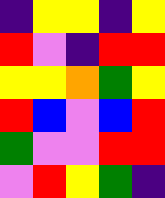[["indigo", "yellow", "yellow", "indigo", "yellow"], ["red", "violet", "indigo", "red", "red"], ["yellow", "yellow", "orange", "green", "yellow"], ["red", "blue", "violet", "blue", "red"], ["green", "violet", "violet", "red", "red"], ["violet", "red", "yellow", "green", "indigo"]]